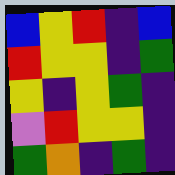[["blue", "yellow", "red", "indigo", "blue"], ["red", "yellow", "yellow", "indigo", "green"], ["yellow", "indigo", "yellow", "green", "indigo"], ["violet", "red", "yellow", "yellow", "indigo"], ["green", "orange", "indigo", "green", "indigo"]]